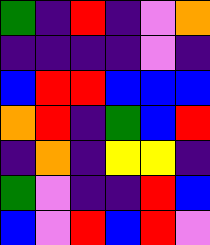[["green", "indigo", "red", "indigo", "violet", "orange"], ["indigo", "indigo", "indigo", "indigo", "violet", "indigo"], ["blue", "red", "red", "blue", "blue", "blue"], ["orange", "red", "indigo", "green", "blue", "red"], ["indigo", "orange", "indigo", "yellow", "yellow", "indigo"], ["green", "violet", "indigo", "indigo", "red", "blue"], ["blue", "violet", "red", "blue", "red", "violet"]]